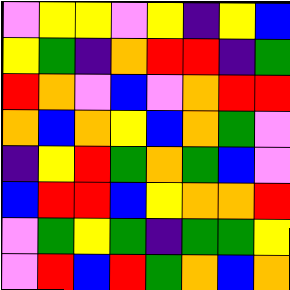[["violet", "yellow", "yellow", "violet", "yellow", "indigo", "yellow", "blue"], ["yellow", "green", "indigo", "orange", "red", "red", "indigo", "green"], ["red", "orange", "violet", "blue", "violet", "orange", "red", "red"], ["orange", "blue", "orange", "yellow", "blue", "orange", "green", "violet"], ["indigo", "yellow", "red", "green", "orange", "green", "blue", "violet"], ["blue", "red", "red", "blue", "yellow", "orange", "orange", "red"], ["violet", "green", "yellow", "green", "indigo", "green", "green", "yellow"], ["violet", "red", "blue", "red", "green", "orange", "blue", "orange"]]